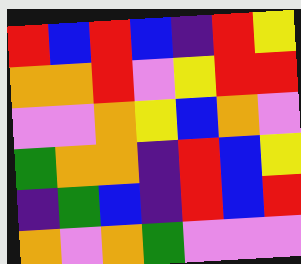[["red", "blue", "red", "blue", "indigo", "red", "yellow"], ["orange", "orange", "red", "violet", "yellow", "red", "red"], ["violet", "violet", "orange", "yellow", "blue", "orange", "violet"], ["green", "orange", "orange", "indigo", "red", "blue", "yellow"], ["indigo", "green", "blue", "indigo", "red", "blue", "red"], ["orange", "violet", "orange", "green", "violet", "violet", "violet"]]